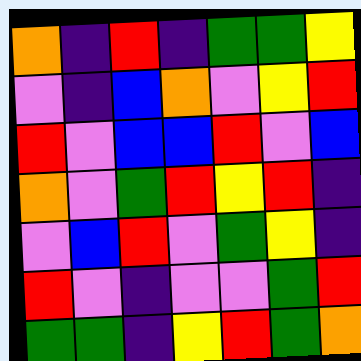[["orange", "indigo", "red", "indigo", "green", "green", "yellow"], ["violet", "indigo", "blue", "orange", "violet", "yellow", "red"], ["red", "violet", "blue", "blue", "red", "violet", "blue"], ["orange", "violet", "green", "red", "yellow", "red", "indigo"], ["violet", "blue", "red", "violet", "green", "yellow", "indigo"], ["red", "violet", "indigo", "violet", "violet", "green", "red"], ["green", "green", "indigo", "yellow", "red", "green", "orange"]]